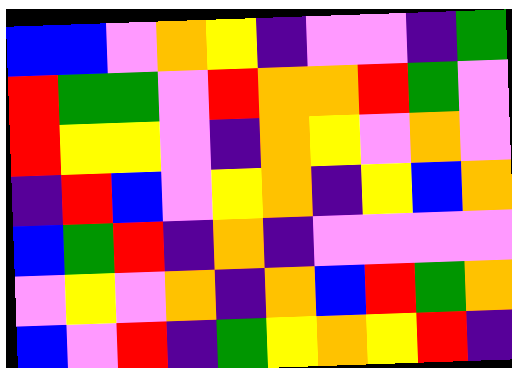[["blue", "blue", "violet", "orange", "yellow", "indigo", "violet", "violet", "indigo", "green"], ["red", "green", "green", "violet", "red", "orange", "orange", "red", "green", "violet"], ["red", "yellow", "yellow", "violet", "indigo", "orange", "yellow", "violet", "orange", "violet"], ["indigo", "red", "blue", "violet", "yellow", "orange", "indigo", "yellow", "blue", "orange"], ["blue", "green", "red", "indigo", "orange", "indigo", "violet", "violet", "violet", "violet"], ["violet", "yellow", "violet", "orange", "indigo", "orange", "blue", "red", "green", "orange"], ["blue", "violet", "red", "indigo", "green", "yellow", "orange", "yellow", "red", "indigo"]]